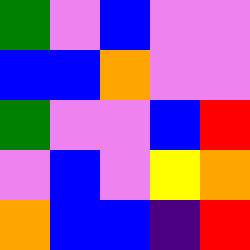[["green", "violet", "blue", "violet", "violet"], ["blue", "blue", "orange", "violet", "violet"], ["green", "violet", "violet", "blue", "red"], ["violet", "blue", "violet", "yellow", "orange"], ["orange", "blue", "blue", "indigo", "red"]]